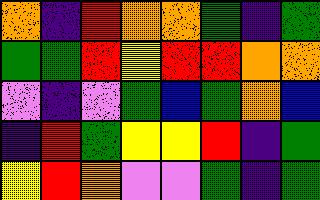[["orange", "indigo", "red", "orange", "orange", "green", "indigo", "green"], ["green", "green", "red", "yellow", "red", "red", "orange", "orange"], ["violet", "indigo", "violet", "green", "blue", "green", "orange", "blue"], ["indigo", "red", "green", "yellow", "yellow", "red", "indigo", "green"], ["yellow", "red", "orange", "violet", "violet", "green", "indigo", "green"]]